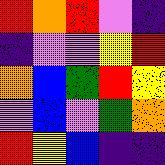[["red", "orange", "red", "violet", "indigo"], ["indigo", "violet", "violet", "yellow", "red"], ["orange", "blue", "green", "red", "yellow"], ["violet", "blue", "violet", "green", "orange"], ["red", "yellow", "blue", "indigo", "indigo"]]